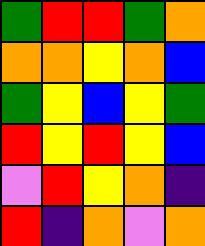[["green", "red", "red", "green", "orange"], ["orange", "orange", "yellow", "orange", "blue"], ["green", "yellow", "blue", "yellow", "green"], ["red", "yellow", "red", "yellow", "blue"], ["violet", "red", "yellow", "orange", "indigo"], ["red", "indigo", "orange", "violet", "orange"]]